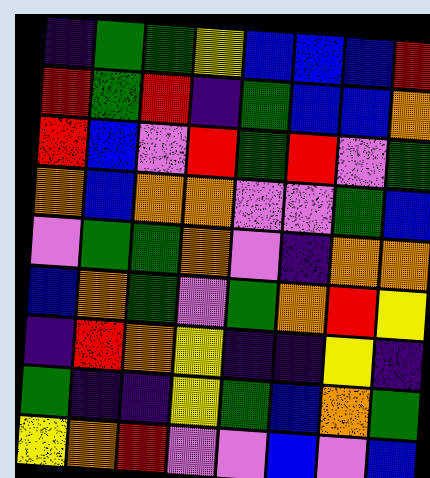[["indigo", "green", "green", "yellow", "blue", "blue", "blue", "red"], ["red", "green", "red", "indigo", "green", "blue", "blue", "orange"], ["red", "blue", "violet", "red", "green", "red", "violet", "green"], ["orange", "blue", "orange", "orange", "violet", "violet", "green", "blue"], ["violet", "green", "green", "orange", "violet", "indigo", "orange", "orange"], ["blue", "orange", "green", "violet", "green", "orange", "red", "yellow"], ["indigo", "red", "orange", "yellow", "indigo", "indigo", "yellow", "indigo"], ["green", "indigo", "indigo", "yellow", "green", "blue", "orange", "green"], ["yellow", "orange", "red", "violet", "violet", "blue", "violet", "blue"]]